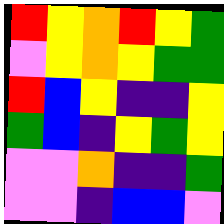[["red", "yellow", "orange", "red", "yellow", "green"], ["violet", "yellow", "orange", "yellow", "green", "green"], ["red", "blue", "yellow", "indigo", "indigo", "yellow"], ["green", "blue", "indigo", "yellow", "green", "yellow"], ["violet", "violet", "orange", "indigo", "indigo", "green"], ["violet", "violet", "indigo", "blue", "blue", "violet"]]